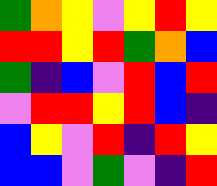[["green", "orange", "yellow", "violet", "yellow", "red", "yellow"], ["red", "red", "yellow", "red", "green", "orange", "blue"], ["green", "indigo", "blue", "violet", "red", "blue", "red"], ["violet", "red", "red", "yellow", "red", "blue", "indigo"], ["blue", "yellow", "violet", "red", "indigo", "red", "yellow"], ["blue", "blue", "violet", "green", "violet", "indigo", "red"]]